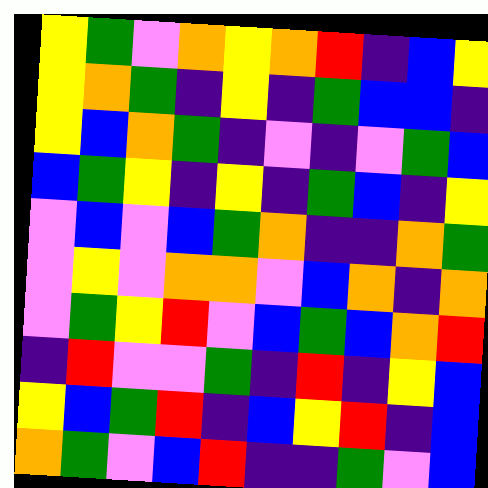[["yellow", "green", "violet", "orange", "yellow", "orange", "red", "indigo", "blue", "yellow"], ["yellow", "orange", "green", "indigo", "yellow", "indigo", "green", "blue", "blue", "indigo"], ["yellow", "blue", "orange", "green", "indigo", "violet", "indigo", "violet", "green", "blue"], ["blue", "green", "yellow", "indigo", "yellow", "indigo", "green", "blue", "indigo", "yellow"], ["violet", "blue", "violet", "blue", "green", "orange", "indigo", "indigo", "orange", "green"], ["violet", "yellow", "violet", "orange", "orange", "violet", "blue", "orange", "indigo", "orange"], ["violet", "green", "yellow", "red", "violet", "blue", "green", "blue", "orange", "red"], ["indigo", "red", "violet", "violet", "green", "indigo", "red", "indigo", "yellow", "blue"], ["yellow", "blue", "green", "red", "indigo", "blue", "yellow", "red", "indigo", "blue"], ["orange", "green", "violet", "blue", "red", "indigo", "indigo", "green", "violet", "blue"]]